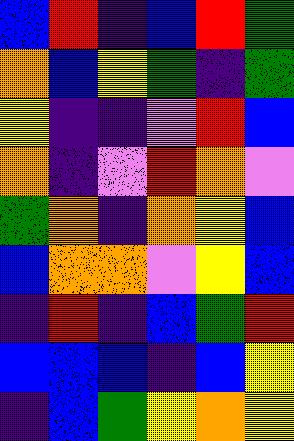[["blue", "red", "indigo", "blue", "red", "green"], ["orange", "blue", "yellow", "green", "indigo", "green"], ["yellow", "indigo", "indigo", "violet", "red", "blue"], ["orange", "indigo", "violet", "red", "orange", "violet"], ["green", "orange", "indigo", "orange", "yellow", "blue"], ["blue", "orange", "orange", "violet", "yellow", "blue"], ["indigo", "red", "indigo", "blue", "green", "red"], ["blue", "blue", "blue", "indigo", "blue", "yellow"], ["indigo", "blue", "green", "yellow", "orange", "yellow"]]